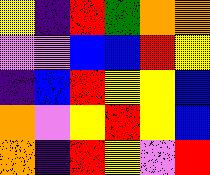[["yellow", "indigo", "red", "green", "orange", "orange"], ["violet", "violet", "blue", "blue", "red", "yellow"], ["indigo", "blue", "red", "yellow", "yellow", "blue"], ["orange", "violet", "yellow", "red", "yellow", "blue"], ["orange", "indigo", "red", "yellow", "violet", "red"]]